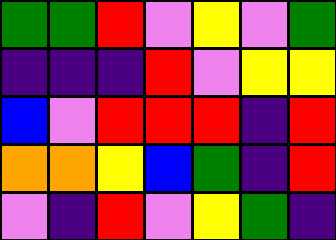[["green", "green", "red", "violet", "yellow", "violet", "green"], ["indigo", "indigo", "indigo", "red", "violet", "yellow", "yellow"], ["blue", "violet", "red", "red", "red", "indigo", "red"], ["orange", "orange", "yellow", "blue", "green", "indigo", "red"], ["violet", "indigo", "red", "violet", "yellow", "green", "indigo"]]